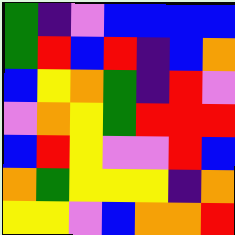[["green", "indigo", "violet", "blue", "blue", "blue", "blue"], ["green", "red", "blue", "red", "indigo", "blue", "orange"], ["blue", "yellow", "orange", "green", "indigo", "red", "violet"], ["violet", "orange", "yellow", "green", "red", "red", "red"], ["blue", "red", "yellow", "violet", "violet", "red", "blue"], ["orange", "green", "yellow", "yellow", "yellow", "indigo", "orange"], ["yellow", "yellow", "violet", "blue", "orange", "orange", "red"]]